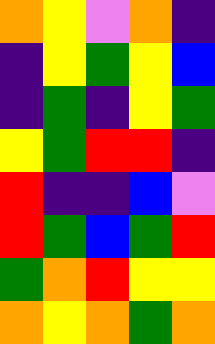[["orange", "yellow", "violet", "orange", "indigo"], ["indigo", "yellow", "green", "yellow", "blue"], ["indigo", "green", "indigo", "yellow", "green"], ["yellow", "green", "red", "red", "indigo"], ["red", "indigo", "indigo", "blue", "violet"], ["red", "green", "blue", "green", "red"], ["green", "orange", "red", "yellow", "yellow"], ["orange", "yellow", "orange", "green", "orange"]]